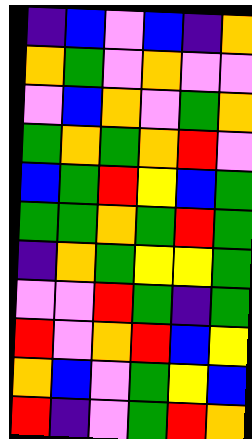[["indigo", "blue", "violet", "blue", "indigo", "orange"], ["orange", "green", "violet", "orange", "violet", "violet"], ["violet", "blue", "orange", "violet", "green", "orange"], ["green", "orange", "green", "orange", "red", "violet"], ["blue", "green", "red", "yellow", "blue", "green"], ["green", "green", "orange", "green", "red", "green"], ["indigo", "orange", "green", "yellow", "yellow", "green"], ["violet", "violet", "red", "green", "indigo", "green"], ["red", "violet", "orange", "red", "blue", "yellow"], ["orange", "blue", "violet", "green", "yellow", "blue"], ["red", "indigo", "violet", "green", "red", "orange"]]